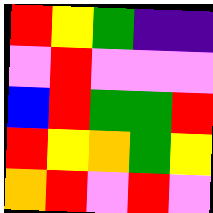[["red", "yellow", "green", "indigo", "indigo"], ["violet", "red", "violet", "violet", "violet"], ["blue", "red", "green", "green", "red"], ["red", "yellow", "orange", "green", "yellow"], ["orange", "red", "violet", "red", "violet"]]